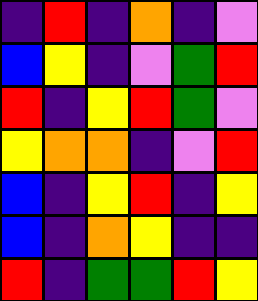[["indigo", "red", "indigo", "orange", "indigo", "violet"], ["blue", "yellow", "indigo", "violet", "green", "red"], ["red", "indigo", "yellow", "red", "green", "violet"], ["yellow", "orange", "orange", "indigo", "violet", "red"], ["blue", "indigo", "yellow", "red", "indigo", "yellow"], ["blue", "indigo", "orange", "yellow", "indigo", "indigo"], ["red", "indigo", "green", "green", "red", "yellow"]]